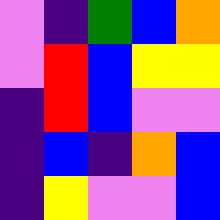[["violet", "indigo", "green", "blue", "orange"], ["violet", "red", "blue", "yellow", "yellow"], ["indigo", "red", "blue", "violet", "violet"], ["indigo", "blue", "indigo", "orange", "blue"], ["indigo", "yellow", "violet", "violet", "blue"]]